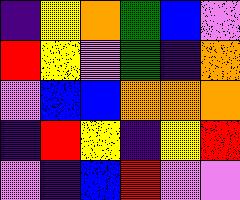[["indigo", "yellow", "orange", "green", "blue", "violet"], ["red", "yellow", "violet", "green", "indigo", "orange"], ["violet", "blue", "blue", "orange", "orange", "orange"], ["indigo", "red", "yellow", "indigo", "yellow", "red"], ["violet", "indigo", "blue", "red", "violet", "violet"]]